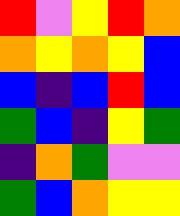[["red", "violet", "yellow", "red", "orange"], ["orange", "yellow", "orange", "yellow", "blue"], ["blue", "indigo", "blue", "red", "blue"], ["green", "blue", "indigo", "yellow", "green"], ["indigo", "orange", "green", "violet", "violet"], ["green", "blue", "orange", "yellow", "yellow"]]